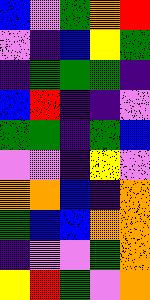[["blue", "violet", "green", "orange", "red"], ["violet", "indigo", "blue", "yellow", "green"], ["indigo", "green", "green", "green", "indigo"], ["blue", "red", "indigo", "indigo", "violet"], ["green", "green", "indigo", "green", "blue"], ["violet", "violet", "indigo", "yellow", "violet"], ["orange", "orange", "blue", "indigo", "orange"], ["green", "blue", "blue", "orange", "orange"], ["indigo", "violet", "violet", "green", "orange"], ["yellow", "red", "green", "violet", "orange"]]